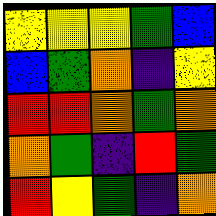[["yellow", "yellow", "yellow", "green", "blue"], ["blue", "green", "orange", "indigo", "yellow"], ["red", "red", "orange", "green", "orange"], ["orange", "green", "indigo", "red", "green"], ["red", "yellow", "green", "indigo", "orange"]]